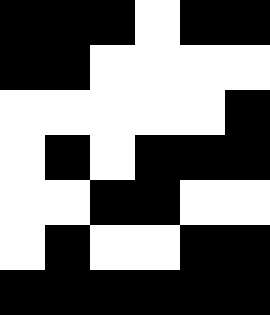[["black", "black", "black", "white", "black", "black"], ["black", "black", "white", "white", "white", "white"], ["white", "white", "white", "white", "white", "black"], ["white", "black", "white", "black", "black", "black"], ["white", "white", "black", "black", "white", "white"], ["white", "black", "white", "white", "black", "black"], ["black", "black", "black", "black", "black", "black"]]